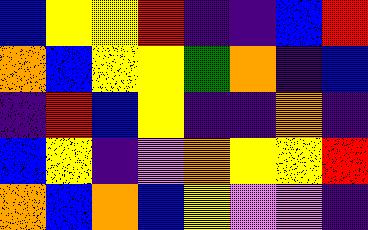[["blue", "yellow", "yellow", "red", "indigo", "indigo", "blue", "red"], ["orange", "blue", "yellow", "yellow", "green", "orange", "indigo", "blue"], ["indigo", "red", "blue", "yellow", "indigo", "indigo", "orange", "indigo"], ["blue", "yellow", "indigo", "violet", "orange", "yellow", "yellow", "red"], ["orange", "blue", "orange", "blue", "yellow", "violet", "violet", "indigo"]]